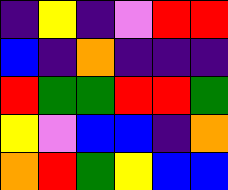[["indigo", "yellow", "indigo", "violet", "red", "red"], ["blue", "indigo", "orange", "indigo", "indigo", "indigo"], ["red", "green", "green", "red", "red", "green"], ["yellow", "violet", "blue", "blue", "indigo", "orange"], ["orange", "red", "green", "yellow", "blue", "blue"]]